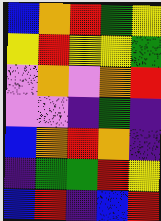[["blue", "orange", "red", "green", "yellow"], ["yellow", "red", "yellow", "yellow", "green"], ["violet", "orange", "violet", "orange", "red"], ["violet", "violet", "indigo", "green", "indigo"], ["blue", "orange", "red", "orange", "indigo"], ["indigo", "green", "green", "red", "yellow"], ["blue", "red", "indigo", "blue", "red"]]